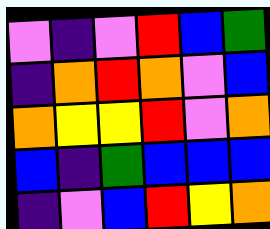[["violet", "indigo", "violet", "red", "blue", "green"], ["indigo", "orange", "red", "orange", "violet", "blue"], ["orange", "yellow", "yellow", "red", "violet", "orange"], ["blue", "indigo", "green", "blue", "blue", "blue"], ["indigo", "violet", "blue", "red", "yellow", "orange"]]